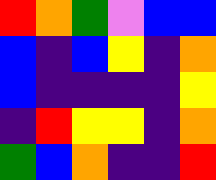[["red", "orange", "green", "violet", "blue", "blue"], ["blue", "indigo", "blue", "yellow", "indigo", "orange"], ["blue", "indigo", "indigo", "indigo", "indigo", "yellow"], ["indigo", "red", "yellow", "yellow", "indigo", "orange"], ["green", "blue", "orange", "indigo", "indigo", "red"]]